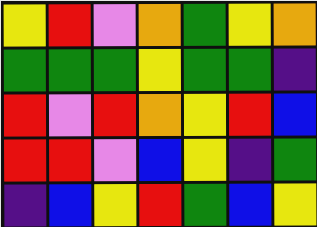[["yellow", "red", "violet", "orange", "green", "yellow", "orange"], ["green", "green", "green", "yellow", "green", "green", "indigo"], ["red", "violet", "red", "orange", "yellow", "red", "blue"], ["red", "red", "violet", "blue", "yellow", "indigo", "green"], ["indigo", "blue", "yellow", "red", "green", "blue", "yellow"]]